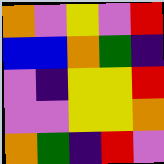[["orange", "violet", "yellow", "violet", "red"], ["blue", "blue", "orange", "green", "indigo"], ["violet", "indigo", "yellow", "yellow", "red"], ["violet", "violet", "yellow", "yellow", "orange"], ["orange", "green", "indigo", "red", "violet"]]